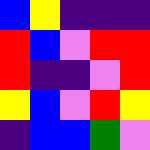[["blue", "yellow", "indigo", "indigo", "indigo"], ["red", "blue", "violet", "red", "red"], ["red", "indigo", "indigo", "violet", "red"], ["yellow", "blue", "violet", "red", "yellow"], ["indigo", "blue", "blue", "green", "violet"]]